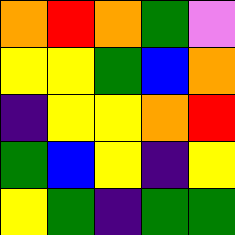[["orange", "red", "orange", "green", "violet"], ["yellow", "yellow", "green", "blue", "orange"], ["indigo", "yellow", "yellow", "orange", "red"], ["green", "blue", "yellow", "indigo", "yellow"], ["yellow", "green", "indigo", "green", "green"]]